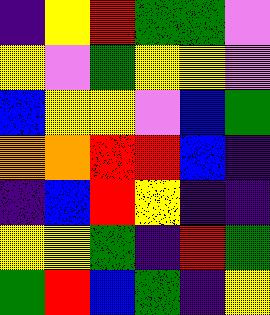[["indigo", "yellow", "red", "green", "green", "violet"], ["yellow", "violet", "green", "yellow", "yellow", "violet"], ["blue", "yellow", "yellow", "violet", "blue", "green"], ["orange", "orange", "red", "red", "blue", "indigo"], ["indigo", "blue", "red", "yellow", "indigo", "indigo"], ["yellow", "yellow", "green", "indigo", "red", "green"], ["green", "red", "blue", "green", "indigo", "yellow"]]